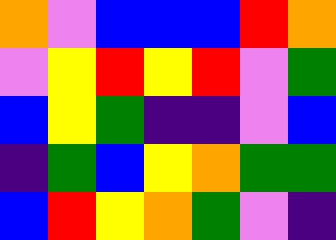[["orange", "violet", "blue", "blue", "blue", "red", "orange"], ["violet", "yellow", "red", "yellow", "red", "violet", "green"], ["blue", "yellow", "green", "indigo", "indigo", "violet", "blue"], ["indigo", "green", "blue", "yellow", "orange", "green", "green"], ["blue", "red", "yellow", "orange", "green", "violet", "indigo"]]